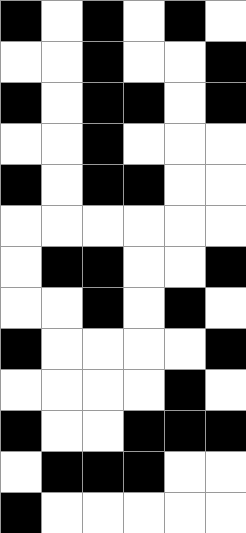[["black", "white", "black", "white", "black", "white"], ["white", "white", "black", "white", "white", "black"], ["black", "white", "black", "black", "white", "black"], ["white", "white", "black", "white", "white", "white"], ["black", "white", "black", "black", "white", "white"], ["white", "white", "white", "white", "white", "white"], ["white", "black", "black", "white", "white", "black"], ["white", "white", "black", "white", "black", "white"], ["black", "white", "white", "white", "white", "black"], ["white", "white", "white", "white", "black", "white"], ["black", "white", "white", "black", "black", "black"], ["white", "black", "black", "black", "white", "white"], ["black", "white", "white", "white", "white", "white"]]